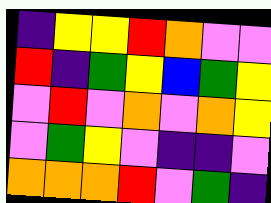[["indigo", "yellow", "yellow", "red", "orange", "violet", "violet"], ["red", "indigo", "green", "yellow", "blue", "green", "yellow"], ["violet", "red", "violet", "orange", "violet", "orange", "yellow"], ["violet", "green", "yellow", "violet", "indigo", "indigo", "violet"], ["orange", "orange", "orange", "red", "violet", "green", "indigo"]]